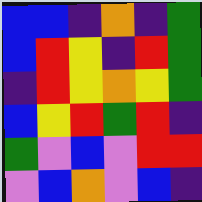[["blue", "blue", "indigo", "orange", "indigo", "green"], ["blue", "red", "yellow", "indigo", "red", "green"], ["indigo", "red", "yellow", "orange", "yellow", "green"], ["blue", "yellow", "red", "green", "red", "indigo"], ["green", "violet", "blue", "violet", "red", "red"], ["violet", "blue", "orange", "violet", "blue", "indigo"]]